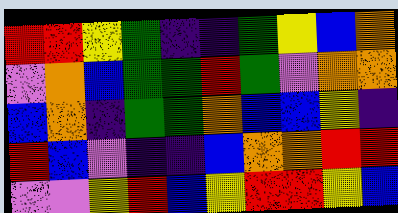[["red", "red", "yellow", "green", "indigo", "indigo", "green", "yellow", "blue", "orange"], ["violet", "orange", "blue", "green", "green", "red", "green", "violet", "orange", "orange"], ["blue", "orange", "indigo", "green", "green", "orange", "blue", "blue", "yellow", "indigo"], ["red", "blue", "violet", "indigo", "indigo", "blue", "orange", "orange", "red", "red"], ["violet", "violet", "yellow", "red", "blue", "yellow", "red", "red", "yellow", "blue"]]